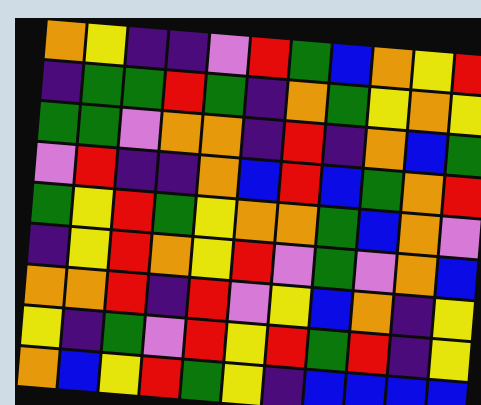[["orange", "yellow", "indigo", "indigo", "violet", "red", "green", "blue", "orange", "yellow", "red"], ["indigo", "green", "green", "red", "green", "indigo", "orange", "green", "yellow", "orange", "yellow"], ["green", "green", "violet", "orange", "orange", "indigo", "red", "indigo", "orange", "blue", "green"], ["violet", "red", "indigo", "indigo", "orange", "blue", "red", "blue", "green", "orange", "red"], ["green", "yellow", "red", "green", "yellow", "orange", "orange", "green", "blue", "orange", "violet"], ["indigo", "yellow", "red", "orange", "yellow", "red", "violet", "green", "violet", "orange", "blue"], ["orange", "orange", "red", "indigo", "red", "violet", "yellow", "blue", "orange", "indigo", "yellow"], ["yellow", "indigo", "green", "violet", "red", "yellow", "red", "green", "red", "indigo", "yellow"], ["orange", "blue", "yellow", "red", "green", "yellow", "indigo", "blue", "blue", "blue", "blue"]]